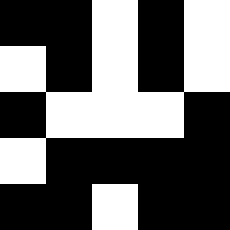[["black", "black", "white", "black", "white"], ["white", "black", "white", "black", "white"], ["black", "white", "white", "white", "black"], ["white", "black", "black", "black", "black"], ["black", "black", "white", "black", "black"]]